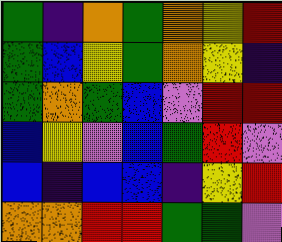[["green", "indigo", "orange", "green", "orange", "yellow", "red"], ["green", "blue", "yellow", "green", "orange", "yellow", "indigo"], ["green", "orange", "green", "blue", "violet", "red", "red"], ["blue", "yellow", "violet", "blue", "green", "red", "violet"], ["blue", "indigo", "blue", "blue", "indigo", "yellow", "red"], ["orange", "orange", "red", "red", "green", "green", "violet"]]